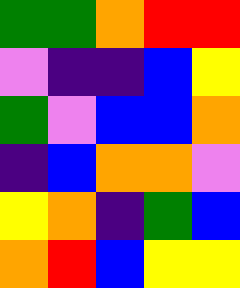[["green", "green", "orange", "red", "red"], ["violet", "indigo", "indigo", "blue", "yellow"], ["green", "violet", "blue", "blue", "orange"], ["indigo", "blue", "orange", "orange", "violet"], ["yellow", "orange", "indigo", "green", "blue"], ["orange", "red", "blue", "yellow", "yellow"]]